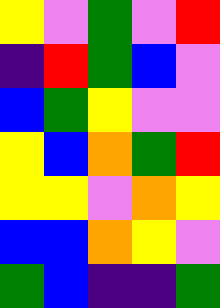[["yellow", "violet", "green", "violet", "red"], ["indigo", "red", "green", "blue", "violet"], ["blue", "green", "yellow", "violet", "violet"], ["yellow", "blue", "orange", "green", "red"], ["yellow", "yellow", "violet", "orange", "yellow"], ["blue", "blue", "orange", "yellow", "violet"], ["green", "blue", "indigo", "indigo", "green"]]